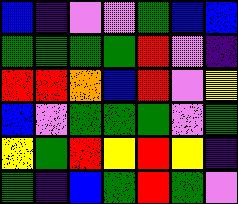[["blue", "indigo", "violet", "violet", "green", "blue", "blue"], ["green", "green", "green", "green", "red", "violet", "indigo"], ["red", "red", "orange", "blue", "red", "violet", "yellow"], ["blue", "violet", "green", "green", "green", "violet", "green"], ["yellow", "green", "red", "yellow", "red", "yellow", "indigo"], ["green", "indigo", "blue", "green", "red", "green", "violet"]]